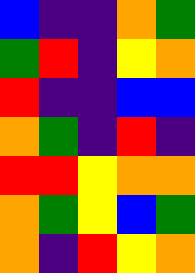[["blue", "indigo", "indigo", "orange", "green"], ["green", "red", "indigo", "yellow", "orange"], ["red", "indigo", "indigo", "blue", "blue"], ["orange", "green", "indigo", "red", "indigo"], ["red", "red", "yellow", "orange", "orange"], ["orange", "green", "yellow", "blue", "green"], ["orange", "indigo", "red", "yellow", "orange"]]